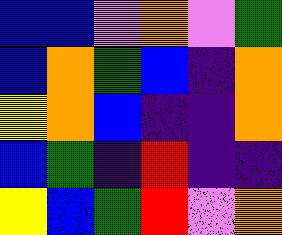[["blue", "blue", "violet", "orange", "violet", "green"], ["blue", "orange", "green", "blue", "indigo", "orange"], ["yellow", "orange", "blue", "indigo", "indigo", "orange"], ["blue", "green", "indigo", "red", "indigo", "indigo"], ["yellow", "blue", "green", "red", "violet", "orange"]]